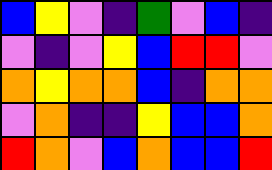[["blue", "yellow", "violet", "indigo", "green", "violet", "blue", "indigo"], ["violet", "indigo", "violet", "yellow", "blue", "red", "red", "violet"], ["orange", "yellow", "orange", "orange", "blue", "indigo", "orange", "orange"], ["violet", "orange", "indigo", "indigo", "yellow", "blue", "blue", "orange"], ["red", "orange", "violet", "blue", "orange", "blue", "blue", "red"]]